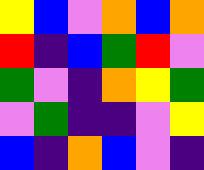[["yellow", "blue", "violet", "orange", "blue", "orange"], ["red", "indigo", "blue", "green", "red", "violet"], ["green", "violet", "indigo", "orange", "yellow", "green"], ["violet", "green", "indigo", "indigo", "violet", "yellow"], ["blue", "indigo", "orange", "blue", "violet", "indigo"]]